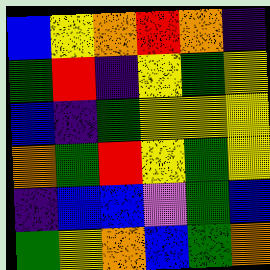[["blue", "yellow", "orange", "red", "orange", "indigo"], ["green", "red", "indigo", "yellow", "green", "yellow"], ["blue", "indigo", "green", "yellow", "yellow", "yellow"], ["orange", "green", "red", "yellow", "green", "yellow"], ["indigo", "blue", "blue", "violet", "green", "blue"], ["green", "yellow", "orange", "blue", "green", "orange"]]